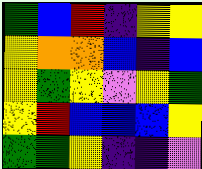[["green", "blue", "red", "indigo", "yellow", "yellow"], ["yellow", "orange", "orange", "blue", "indigo", "blue"], ["yellow", "green", "yellow", "violet", "yellow", "green"], ["yellow", "red", "blue", "blue", "blue", "yellow"], ["green", "green", "yellow", "indigo", "indigo", "violet"]]